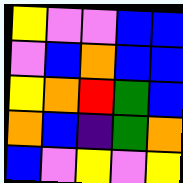[["yellow", "violet", "violet", "blue", "blue"], ["violet", "blue", "orange", "blue", "blue"], ["yellow", "orange", "red", "green", "blue"], ["orange", "blue", "indigo", "green", "orange"], ["blue", "violet", "yellow", "violet", "yellow"]]